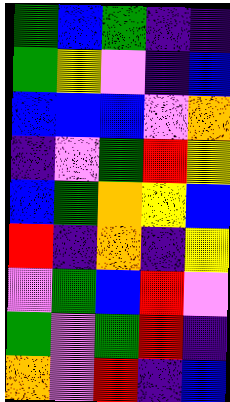[["green", "blue", "green", "indigo", "indigo"], ["green", "yellow", "violet", "indigo", "blue"], ["blue", "blue", "blue", "violet", "orange"], ["indigo", "violet", "green", "red", "yellow"], ["blue", "green", "orange", "yellow", "blue"], ["red", "indigo", "orange", "indigo", "yellow"], ["violet", "green", "blue", "red", "violet"], ["green", "violet", "green", "red", "indigo"], ["orange", "violet", "red", "indigo", "blue"]]